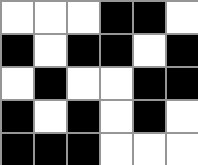[["white", "white", "white", "black", "black", "white"], ["black", "white", "black", "black", "white", "black"], ["white", "black", "white", "white", "black", "black"], ["black", "white", "black", "white", "black", "white"], ["black", "black", "black", "white", "white", "white"]]